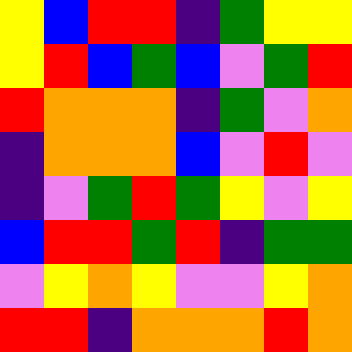[["yellow", "blue", "red", "red", "indigo", "green", "yellow", "yellow"], ["yellow", "red", "blue", "green", "blue", "violet", "green", "red"], ["red", "orange", "orange", "orange", "indigo", "green", "violet", "orange"], ["indigo", "orange", "orange", "orange", "blue", "violet", "red", "violet"], ["indigo", "violet", "green", "red", "green", "yellow", "violet", "yellow"], ["blue", "red", "red", "green", "red", "indigo", "green", "green"], ["violet", "yellow", "orange", "yellow", "violet", "violet", "yellow", "orange"], ["red", "red", "indigo", "orange", "orange", "orange", "red", "orange"]]